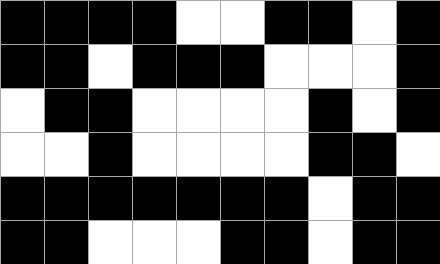[["black", "black", "black", "black", "white", "white", "black", "black", "white", "black"], ["black", "black", "white", "black", "black", "black", "white", "white", "white", "black"], ["white", "black", "black", "white", "white", "white", "white", "black", "white", "black"], ["white", "white", "black", "white", "white", "white", "white", "black", "black", "white"], ["black", "black", "black", "black", "black", "black", "black", "white", "black", "black"], ["black", "black", "white", "white", "white", "black", "black", "white", "black", "black"]]